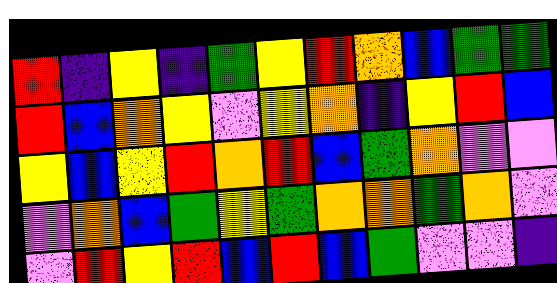[["red", "indigo", "yellow", "indigo", "green", "yellow", "red", "orange", "blue", "green", "green"], ["red", "blue", "orange", "yellow", "violet", "yellow", "orange", "indigo", "yellow", "red", "blue"], ["yellow", "blue", "yellow", "red", "orange", "red", "blue", "green", "orange", "violet", "violet"], ["violet", "orange", "blue", "green", "yellow", "green", "orange", "orange", "green", "orange", "violet"], ["violet", "red", "yellow", "red", "blue", "red", "blue", "green", "violet", "violet", "indigo"]]